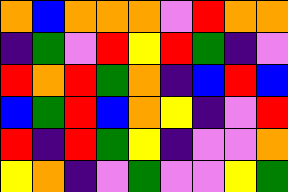[["orange", "blue", "orange", "orange", "orange", "violet", "red", "orange", "orange"], ["indigo", "green", "violet", "red", "yellow", "red", "green", "indigo", "violet"], ["red", "orange", "red", "green", "orange", "indigo", "blue", "red", "blue"], ["blue", "green", "red", "blue", "orange", "yellow", "indigo", "violet", "red"], ["red", "indigo", "red", "green", "yellow", "indigo", "violet", "violet", "orange"], ["yellow", "orange", "indigo", "violet", "green", "violet", "violet", "yellow", "green"]]